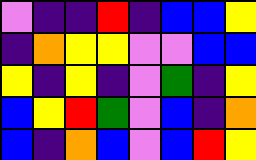[["violet", "indigo", "indigo", "red", "indigo", "blue", "blue", "yellow"], ["indigo", "orange", "yellow", "yellow", "violet", "violet", "blue", "blue"], ["yellow", "indigo", "yellow", "indigo", "violet", "green", "indigo", "yellow"], ["blue", "yellow", "red", "green", "violet", "blue", "indigo", "orange"], ["blue", "indigo", "orange", "blue", "violet", "blue", "red", "yellow"]]